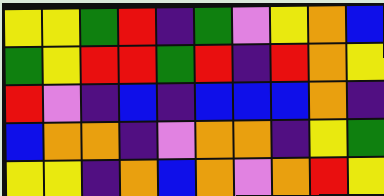[["yellow", "yellow", "green", "red", "indigo", "green", "violet", "yellow", "orange", "blue"], ["green", "yellow", "red", "red", "green", "red", "indigo", "red", "orange", "yellow"], ["red", "violet", "indigo", "blue", "indigo", "blue", "blue", "blue", "orange", "indigo"], ["blue", "orange", "orange", "indigo", "violet", "orange", "orange", "indigo", "yellow", "green"], ["yellow", "yellow", "indigo", "orange", "blue", "orange", "violet", "orange", "red", "yellow"]]